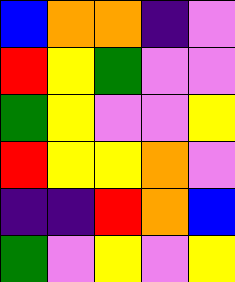[["blue", "orange", "orange", "indigo", "violet"], ["red", "yellow", "green", "violet", "violet"], ["green", "yellow", "violet", "violet", "yellow"], ["red", "yellow", "yellow", "orange", "violet"], ["indigo", "indigo", "red", "orange", "blue"], ["green", "violet", "yellow", "violet", "yellow"]]